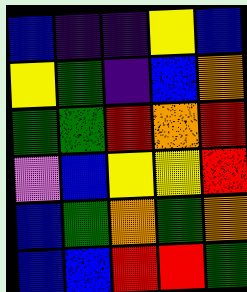[["blue", "indigo", "indigo", "yellow", "blue"], ["yellow", "green", "indigo", "blue", "orange"], ["green", "green", "red", "orange", "red"], ["violet", "blue", "yellow", "yellow", "red"], ["blue", "green", "orange", "green", "orange"], ["blue", "blue", "red", "red", "green"]]